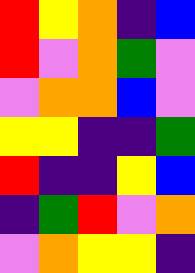[["red", "yellow", "orange", "indigo", "blue"], ["red", "violet", "orange", "green", "violet"], ["violet", "orange", "orange", "blue", "violet"], ["yellow", "yellow", "indigo", "indigo", "green"], ["red", "indigo", "indigo", "yellow", "blue"], ["indigo", "green", "red", "violet", "orange"], ["violet", "orange", "yellow", "yellow", "indigo"]]